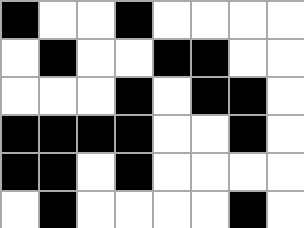[["black", "white", "white", "black", "white", "white", "white", "white"], ["white", "black", "white", "white", "black", "black", "white", "white"], ["white", "white", "white", "black", "white", "black", "black", "white"], ["black", "black", "black", "black", "white", "white", "black", "white"], ["black", "black", "white", "black", "white", "white", "white", "white"], ["white", "black", "white", "white", "white", "white", "black", "white"]]